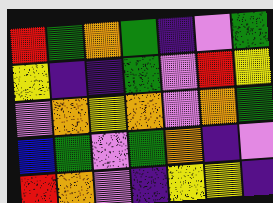[["red", "green", "orange", "green", "indigo", "violet", "green"], ["yellow", "indigo", "indigo", "green", "violet", "red", "yellow"], ["violet", "orange", "yellow", "orange", "violet", "orange", "green"], ["blue", "green", "violet", "green", "orange", "indigo", "violet"], ["red", "orange", "violet", "indigo", "yellow", "yellow", "indigo"]]